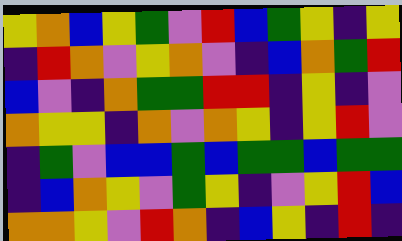[["yellow", "orange", "blue", "yellow", "green", "violet", "red", "blue", "green", "yellow", "indigo", "yellow"], ["indigo", "red", "orange", "violet", "yellow", "orange", "violet", "indigo", "blue", "orange", "green", "red"], ["blue", "violet", "indigo", "orange", "green", "green", "red", "red", "indigo", "yellow", "indigo", "violet"], ["orange", "yellow", "yellow", "indigo", "orange", "violet", "orange", "yellow", "indigo", "yellow", "red", "violet"], ["indigo", "green", "violet", "blue", "blue", "green", "blue", "green", "green", "blue", "green", "green"], ["indigo", "blue", "orange", "yellow", "violet", "green", "yellow", "indigo", "violet", "yellow", "red", "blue"], ["orange", "orange", "yellow", "violet", "red", "orange", "indigo", "blue", "yellow", "indigo", "red", "indigo"]]